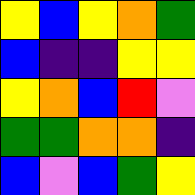[["yellow", "blue", "yellow", "orange", "green"], ["blue", "indigo", "indigo", "yellow", "yellow"], ["yellow", "orange", "blue", "red", "violet"], ["green", "green", "orange", "orange", "indigo"], ["blue", "violet", "blue", "green", "yellow"]]